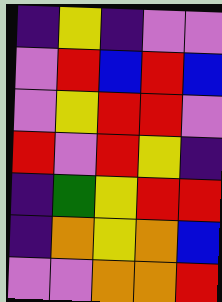[["indigo", "yellow", "indigo", "violet", "violet"], ["violet", "red", "blue", "red", "blue"], ["violet", "yellow", "red", "red", "violet"], ["red", "violet", "red", "yellow", "indigo"], ["indigo", "green", "yellow", "red", "red"], ["indigo", "orange", "yellow", "orange", "blue"], ["violet", "violet", "orange", "orange", "red"]]